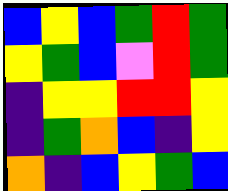[["blue", "yellow", "blue", "green", "red", "green"], ["yellow", "green", "blue", "violet", "red", "green"], ["indigo", "yellow", "yellow", "red", "red", "yellow"], ["indigo", "green", "orange", "blue", "indigo", "yellow"], ["orange", "indigo", "blue", "yellow", "green", "blue"]]